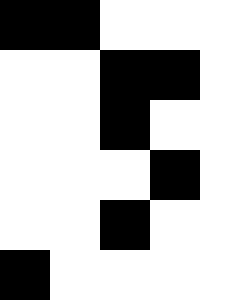[["black", "black", "white", "white", "white"], ["white", "white", "black", "black", "white"], ["white", "white", "black", "white", "white"], ["white", "white", "white", "black", "white"], ["white", "white", "black", "white", "white"], ["black", "white", "white", "white", "white"]]